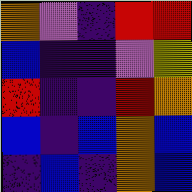[["orange", "violet", "indigo", "red", "red"], ["blue", "indigo", "indigo", "violet", "yellow"], ["red", "indigo", "indigo", "red", "orange"], ["blue", "indigo", "blue", "orange", "blue"], ["indigo", "blue", "indigo", "orange", "blue"]]